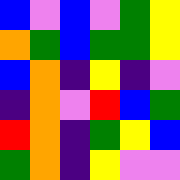[["blue", "violet", "blue", "violet", "green", "yellow"], ["orange", "green", "blue", "green", "green", "yellow"], ["blue", "orange", "indigo", "yellow", "indigo", "violet"], ["indigo", "orange", "violet", "red", "blue", "green"], ["red", "orange", "indigo", "green", "yellow", "blue"], ["green", "orange", "indigo", "yellow", "violet", "violet"]]